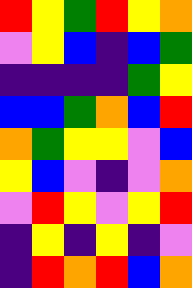[["red", "yellow", "green", "red", "yellow", "orange"], ["violet", "yellow", "blue", "indigo", "blue", "green"], ["indigo", "indigo", "indigo", "indigo", "green", "yellow"], ["blue", "blue", "green", "orange", "blue", "red"], ["orange", "green", "yellow", "yellow", "violet", "blue"], ["yellow", "blue", "violet", "indigo", "violet", "orange"], ["violet", "red", "yellow", "violet", "yellow", "red"], ["indigo", "yellow", "indigo", "yellow", "indigo", "violet"], ["indigo", "red", "orange", "red", "blue", "orange"]]